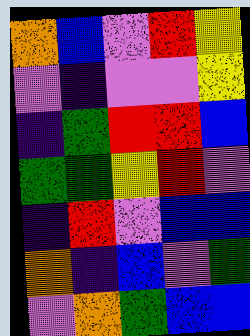[["orange", "blue", "violet", "red", "yellow"], ["violet", "indigo", "violet", "violet", "yellow"], ["indigo", "green", "red", "red", "blue"], ["green", "green", "yellow", "red", "violet"], ["indigo", "red", "violet", "blue", "blue"], ["orange", "indigo", "blue", "violet", "green"], ["violet", "orange", "green", "blue", "blue"]]